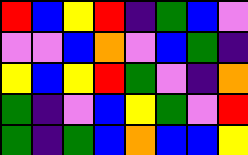[["red", "blue", "yellow", "red", "indigo", "green", "blue", "violet"], ["violet", "violet", "blue", "orange", "violet", "blue", "green", "indigo"], ["yellow", "blue", "yellow", "red", "green", "violet", "indigo", "orange"], ["green", "indigo", "violet", "blue", "yellow", "green", "violet", "red"], ["green", "indigo", "green", "blue", "orange", "blue", "blue", "yellow"]]